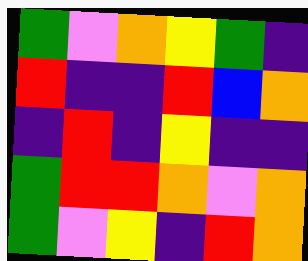[["green", "violet", "orange", "yellow", "green", "indigo"], ["red", "indigo", "indigo", "red", "blue", "orange"], ["indigo", "red", "indigo", "yellow", "indigo", "indigo"], ["green", "red", "red", "orange", "violet", "orange"], ["green", "violet", "yellow", "indigo", "red", "orange"]]